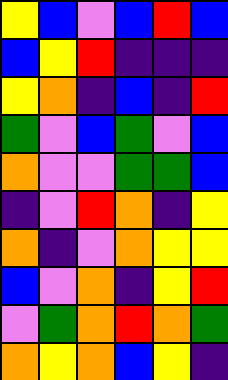[["yellow", "blue", "violet", "blue", "red", "blue"], ["blue", "yellow", "red", "indigo", "indigo", "indigo"], ["yellow", "orange", "indigo", "blue", "indigo", "red"], ["green", "violet", "blue", "green", "violet", "blue"], ["orange", "violet", "violet", "green", "green", "blue"], ["indigo", "violet", "red", "orange", "indigo", "yellow"], ["orange", "indigo", "violet", "orange", "yellow", "yellow"], ["blue", "violet", "orange", "indigo", "yellow", "red"], ["violet", "green", "orange", "red", "orange", "green"], ["orange", "yellow", "orange", "blue", "yellow", "indigo"]]